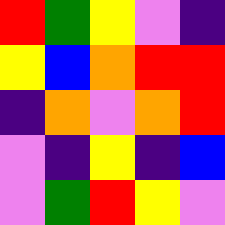[["red", "green", "yellow", "violet", "indigo"], ["yellow", "blue", "orange", "red", "red"], ["indigo", "orange", "violet", "orange", "red"], ["violet", "indigo", "yellow", "indigo", "blue"], ["violet", "green", "red", "yellow", "violet"]]